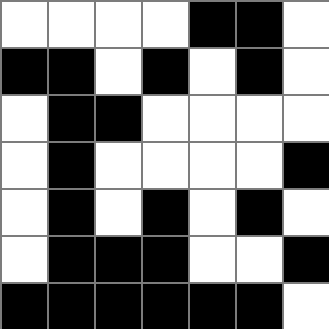[["white", "white", "white", "white", "black", "black", "white"], ["black", "black", "white", "black", "white", "black", "white"], ["white", "black", "black", "white", "white", "white", "white"], ["white", "black", "white", "white", "white", "white", "black"], ["white", "black", "white", "black", "white", "black", "white"], ["white", "black", "black", "black", "white", "white", "black"], ["black", "black", "black", "black", "black", "black", "white"]]